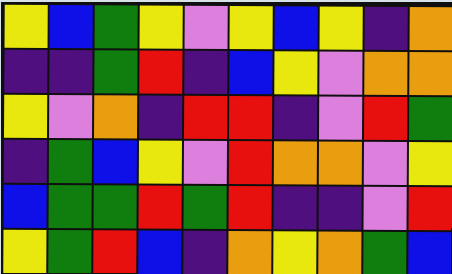[["yellow", "blue", "green", "yellow", "violet", "yellow", "blue", "yellow", "indigo", "orange"], ["indigo", "indigo", "green", "red", "indigo", "blue", "yellow", "violet", "orange", "orange"], ["yellow", "violet", "orange", "indigo", "red", "red", "indigo", "violet", "red", "green"], ["indigo", "green", "blue", "yellow", "violet", "red", "orange", "orange", "violet", "yellow"], ["blue", "green", "green", "red", "green", "red", "indigo", "indigo", "violet", "red"], ["yellow", "green", "red", "blue", "indigo", "orange", "yellow", "orange", "green", "blue"]]